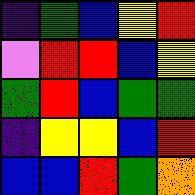[["indigo", "green", "blue", "yellow", "red"], ["violet", "red", "red", "blue", "yellow"], ["green", "red", "blue", "green", "green"], ["indigo", "yellow", "yellow", "blue", "red"], ["blue", "blue", "red", "green", "orange"]]